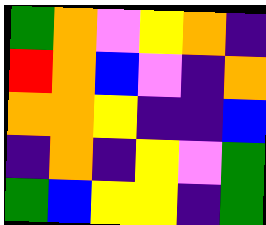[["green", "orange", "violet", "yellow", "orange", "indigo"], ["red", "orange", "blue", "violet", "indigo", "orange"], ["orange", "orange", "yellow", "indigo", "indigo", "blue"], ["indigo", "orange", "indigo", "yellow", "violet", "green"], ["green", "blue", "yellow", "yellow", "indigo", "green"]]